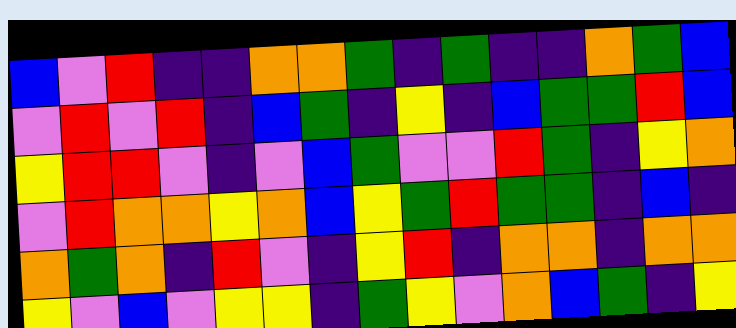[["blue", "violet", "red", "indigo", "indigo", "orange", "orange", "green", "indigo", "green", "indigo", "indigo", "orange", "green", "blue"], ["violet", "red", "violet", "red", "indigo", "blue", "green", "indigo", "yellow", "indigo", "blue", "green", "green", "red", "blue"], ["yellow", "red", "red", "violet", "indigo", "violet", "blue", "green", "violet", "violet", "red", "green", "indigo", "yellow", "orange"], ["violet", "red", "orange", "orange", "yellow", "orange", "blue", "yellow", "green", "red", "green", "green", "indigo", "blue", "indigo"], ["orange", "green", "orange", "indigo", "red", "violet", "indigo", "yellow", "red", "indigo", "orange", "orange", "indigo", "orange", "orange"], ["yellow", "violet", "blue", "violet", "yellow", "yellow", "indigo", "green", "yellow", "violet", "orange", "blue", "green", "indigo", "yellow"]]